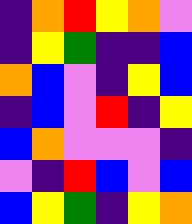[["indigo", "orange", "red", "yellow", "orange", "violet"], ["indigo", "yellow", "green", "indigo", "indigo", "blue"], ["orange", "blue", "violet", "indigo", "yellow", "blue"], ["indigo", "blue", "violet", "red", "indigo", "yellow"], ["blue", "orange", "violet", "violet", "violet", "indigo"], ["violet", "indigo", "red", "blue", "violet", "blue"], ["blue", "yellow", "green", "indigo", "yellow", "orange"]]